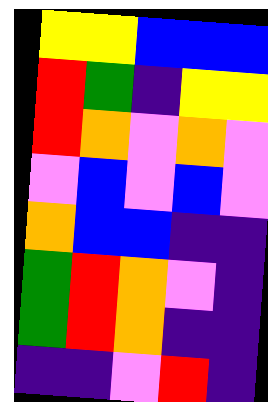[["yellow", "yellow", "blue", "blue", "blue"], ["red", "green", "indigo", "yellow", "yellow"], ["red", "orange", "violet", "orange", "violet"], ["violet", "blue", "violet", "blue", "violet"], ["orange", "blue", "blue", "indigo", "indigo"], ["green", "red", "orange", "violet", "indigo"], ["green", "red", "orange", "indigo", "indigo"], ["indigo", "indigo", "violet", "red", "indigo"]]